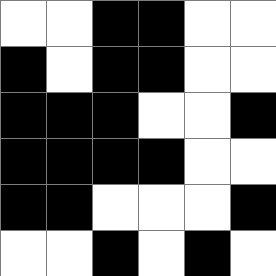[["white", "white", "black", "black", "white", "white"], ["black", "white", "black", "black", "white", "white"], ["black", "black", "black", "white", "white", "black"], ["black", "black", "black", "black", "white", "white"], ["black", "black", "white", "white", "white", "black"], ["white", "white", "black", "white", "black", "white"]]